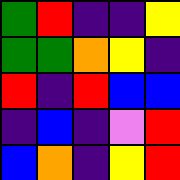[["green", "red", "indigo", "indigo", "yellow"], ["green", "green", "orange", "yellow", "indigo"], ["red", "indigo", "red", "blue", "blue"], ["indigo", "blue", "indigo", "violet", "red"], ["blue", "orange", "indigo", "yellow", "red"]]